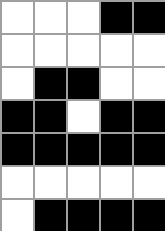[["white", "white", "white", "black", "black"], ["white", "white", "white", "white", "white"], ["white", "black", "black", "white", "white"], ["black", "black", "white", "black", "black"], ["black", "black", "black", "black", "black"], ["white", "white", "white", "white", "white"], ["white", "black", "black", "black", "black"]]